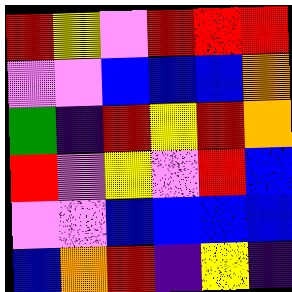[["red", "yellow", "violet", "red", "red", "red"], ["violet", "violet", "blue", "blue", "blue", "orange"], ["green", "indigo", "red", "yellow", "red", "orange"], ["red", "violet", "yellow", "violet", "red", "blue"], ["violet", "violet", "blue", "blue", "blue", "blue"], ["blue", "orange", "red", "indigo", "yellow", "indigo"]]